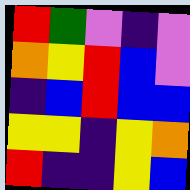[["red", "green", "violet", "indigo", "violet"], ["orange", "yellow", "red", "blue", "violet"], ["indigo", "blue", "red", "blue", "blue"], ["yellow", "yellow", "indigo", "yellow", "orange"], ["red", "indigo", "indigo", "yellow", "blue"]]